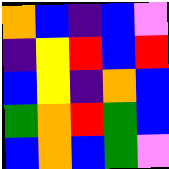[["orange", "blue", "indigo", "blue", "violet"], ["indigo", "yellow", "red", "blue", "red"], ["blue", "yellow", "indigo", "orange", "blue"], ["green", "orange", "red", "green", "blue"], ["blue", "orange", "blue", "green", "violet"]]